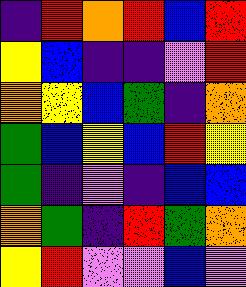[["indigo", "red", "orange", "red", "blue", "red"], ["yellow", "blue", "indigo", "indigo", "violet", "red"], ["orange", "yellow", "blue", "green", "indigo", "orange"], ["green", "blue", "yellow", "blue", "red", "yellow"], ["green", "indigo", "violet", "indigo", "blue", "blue"], ["orange", "green", "indigo", "red", "green", "orange"], ["yellow", "red", "violet", "violet", "blue", "violet"]]